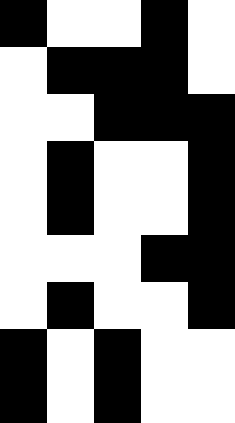[["black", "white", "white", "black", "white"], ["white", "black", "black", "black", "white"], ["white", "white", "black", "black", "black"], ["white", "black", "white", "white", "black"], ["white", "black", "white", "white", "black"], ["white", "white", "white", "black", "black"], ["white", "black", "white", "white", "black"], ["black", "white", "black", "white", "white"], ["black", "white", "black", "white", "white"]]